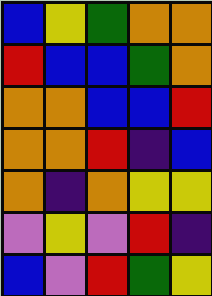[["blue", "yellow", "green", "orange", "orange"], ["red", "blue", "blue", "green", "orange"], ["orange", "orange", "blue", "blue", "red"], ["orange", "orange", "red", "indigo", "blue"], ["orange", "indigo", "orange", "yellow", "yellow"], ["violet", "yellow", "violet", "red", "indigo"], ["blue", "violet", "red", "green", "yellow"]]